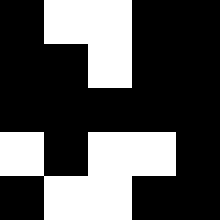[["black", "white", "white", "black", "black"], ["black", "black", "white", "black", "black"], ["black", "black", "black", "black", "black"], ["white", "black", "white", "white", "black"], ["black", "white", "white", "black", "black"]]